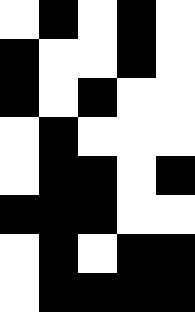[["white", "black", "white", "black", "white"], ["black", "white", "white", "black", "white"], ["black", "white", "black", "white", "white"], ["white", "black", "white", "white", "white"], ["white", "black", "black", "white", "black"], ["black", "black", "black", "white", "white"], ["white", "black", "white", "black", "black"], ["white", "black", "black", "black", "black"]]